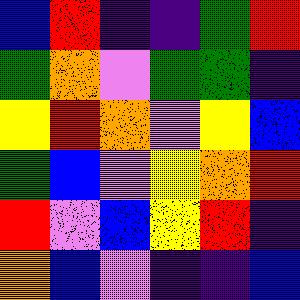[["blue", "red", "indigo", "indigo", "green", "red"], ["green", "orange", "violet", "green", "green", "indigo"], ["yellow", "red", "orange", "violet", "yellow", "blue"], ["green", "blue", "violet", "yellow", "orange", "red"], ["red", "violet", "blue", "yellow", "red", "indigo"], ["orange", "blue", "violet", "indigo", "indigo", "blue"]]